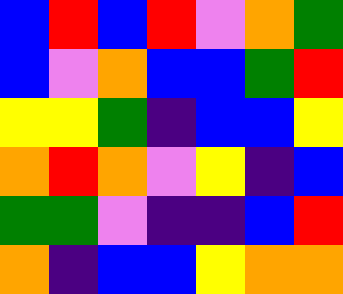[["blue", "red", "blue", "red", "violet", "orange", "green"], ["blue", "violet", "orange", "blue", "blue", "green", "red"], ["yellow", "yellow", "green", "indigo", "blue", "blue", "yellow"], ["orange", "red", "orange", "violet", "yellow", "indigo", "blue"], ["green", "green", "violet", "indigo", "indigo", "blue", "red"], ["orange", "indigo", "blue", "blue", "yellow", "orange", "orange"]]